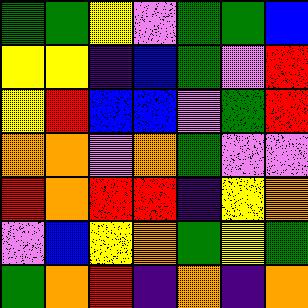[["green", "green", "yellow", "violet", "green", "green", "blue"], ["yellow", "yellow", "indigo", "blue", "green", "violet", "red"], ["yellow", "red", "blue", "blue", "violet", "green", "red"], ["orange", "orange", "violet", "orange", "green", "violet", "violet"], ["red", "orange", "red", "red", "indigo", "yellow", "orange"], ["violet", "blue", "yellow", "orange", "green", "yellow", "green"], ["green", "orange", "red", "indigo", "orange", "indigo", "orange"]]